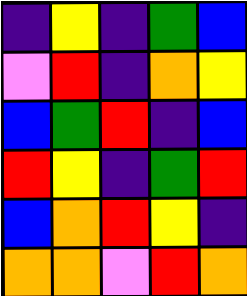[["indigo", "yellow", "indigo", "green", "blue"], ["violet", "red", "indigo", "orange", "yellow"], ["blue", "green", "red", "indigo", "blue"], ["red", "yellow", "indigo", "green", "red"], ["blue", "orange", "red", "yellow", "indigo"], ["orange", "orange", "violet", "red", "orange"]]